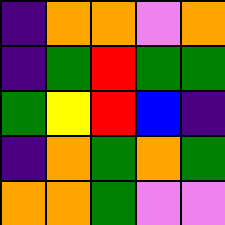[["indigo", "orange", "orange", "violet", "orange"], ["indigo", "green", "red", "green", "green"], ["green", "yellow", "red", "blue", "indigo"], ["indigo", "orange", "green", "orange", "green"], ["orange", "orange", "green", "violet", "violet"]]